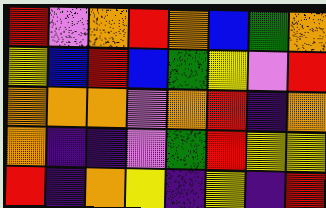[["red", "violet", "orange", "red", "orange", "blue", "green", "orange"], ["yellow", "blue", "red", "blue", "green", "yellow", "violet", "red"], ["orange", "orange", "orange", "violet", "orange", "red", "indigo", "orange"], ["orange", "indigo", "indigo", "violet", "green", "red", "yellow", "yellow"], ["red", "indigo", "orange", "yellow", "indigo", "yellow", "indigo", "red"]]